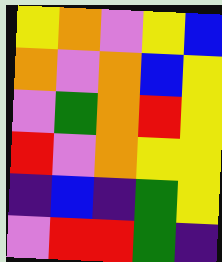[["yellow", "orange", "violet", "yellow", "blue"], ["orange", "violet", "orange", "blue", "yellow"], ["violet", "green", "orange", "red", "yellow"], ["red", "violet", "orange", "yellow", "yellow"], ["indigo", "blue", "indigo", "green", "yellow"], ["violet", "red", "red", "green", "indigo"]]